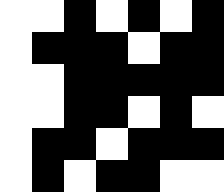[["white", "white", "black", "white", "black", "white", "black"], ["white", "black", "black", "black", "white", "black", "black"], ["white", "white", "black", "black", "black", "black", "black"], ["white", "white", "black", "black", "white", "black", "white"], ["white", "black", "black", "white", "black", "black", "black"], ["white", "black", "white", "black", "black", "white", "white"]]